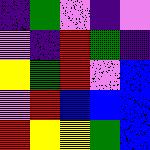[["indigo", "green", "violet", "indigo", "violet"], ["violet", "indigo", "red", "green", "indigo"], ["yellow", "green", "red", "violet", "blue"], ["violet", "red", "blue", "blue", "blue"], ["red", "yellow", "yellow", "green", "blue"]]